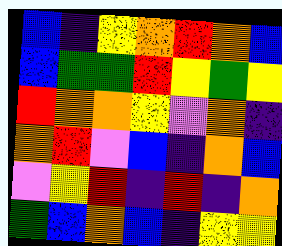[["blue", "indigo", "yellow", "orange", "red", "orange", "blue"], ["blue", "green", "green", "red", "yellow", "green", "yellow"], ["red", "orange", "orange", "yellow", "violet", "orange", "indigo"], ["orange", "red", "violet", "blue", "indigo", "orange", "blue"], ["violet", "yellow", "red", "indigo", "red", "indigo", "orange"], ["green", "blue", "orange", "blue", "indigo", "yellow", "yellow"]]